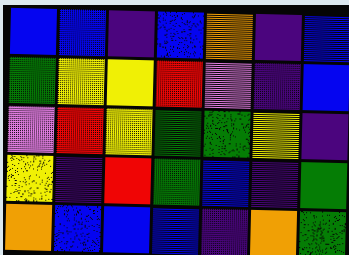[["blue", "blue", "indigo", "blue", "orange", "indigo", "blue"], ["green", "yellow", "yellow", "red", "violet", "indigo", "blue"], ["violet", "red", "yellow", "green", "green", "yellow", "indigo"], ["yellow", "indigo", "red", "green", "blue", "indigo", "green"], ["orange", "blue", "blue", "blue", "indigo", "orange", "green"]]